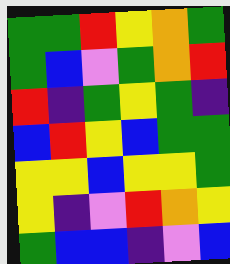[["green", "green", "red", "yellow", "orange", "green"], ["green", "blue", "violet", "green", "orange", "red"], ["red", "indigo", "green", "yellow", "green", "indigo"], ["blue", "red", "yellow", "blue", "green", "green"], ["yellow", "yellow", "blue", "yellow", "yellow", "green"], ["yellow", "indigo", "violet", "red", "orange", "yellow"], ["green", "blue", "blue", "indigo", "violet", "blue"]]